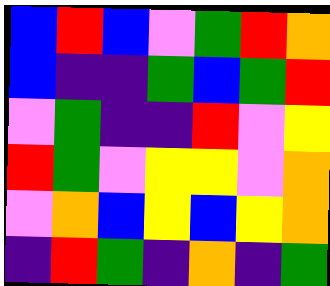[["blue", "red", "blue", "violet", "green", "red", "orange"], ["blue", "indigo", "indigo", "green", "blue", "green", "red"], ["violet", "green", "indigo", "indigo", "red", "violet", "yellow"], ["red", "green", "violet", "yellow", "yellow", "violet", "orange"], ["violet", "orange", "blue", "yellow", "blue", "yellow", "orange"], ["indigo", "red", "green", "indigo", "orange", "indigo", "green"]]